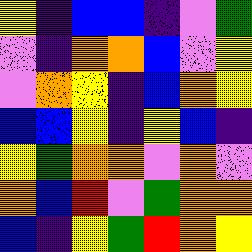[["yellow", "indigo", "blue", "blue", "indigo", "violet", "green"], ["violet", "indigo", "orange", "orange", "blue", "violet", "yellow"], ["violet", "orange", "yellow", "indigo", "blue", "orange", "yellow"], ["blue", "blue", "yellow", "indigo", "yellow", "blue", "indigo"], ["yellow", "green", "orange", "orange", "violet", "orange", "violet"], ["orange", "blue", "red", "violet", "green", "orange", "orange"], ["blue", "indigo", "yellow", "green", "red", "orange", "yellow"]]